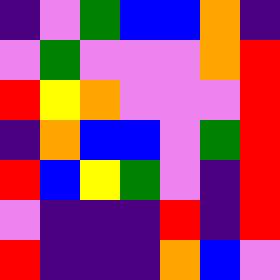[["indigo", "violet", "green", "blue", "blue", "orange", "indigo"], ["violet", "green", "violet", "violet", "violet", "orange", "red"], ["red", "yellow", "orange", "violet", "violet", "violet", "red"], ["indigo", "orange", "blue", "blue", "violet", "green", "red"], ["red", "blue", "yellow", "green", "violet", "indigo", "red"], ["violet", "indigo", "indigo", "indigo", "red", "indigo", "red"], ["red", "indigo", "indigo", "indigo", "orange", "blue", "violet"]]